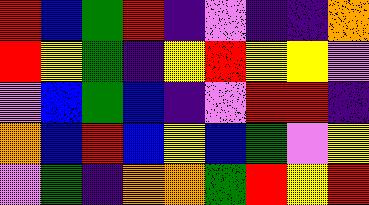[["red", "blue", "green", "red", "indigo", "violet", "indigo", "indigo", "orange"], ["red", "yellow", "green", "indigo", "yellow", "red", "yellow", "yellow", "violet"], ["violet", "blue", "green", "blue", "indigo", "violet", "red", "red", "indigo"], ["orange", "blue", "red", "blue", "yellow", "blue", "green", "violet", "yellow"], ["violet", "green", "indigo", "orange", "orange", "green", "red", "yellow", "red"]]